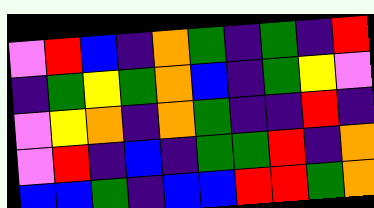[["violet", "red", "blue", "indigo", "orange", "green", "indigo", "green", "indigo", "red"], ["indigo", "green", "yellow", "green", "orange", "blue", "indigo", "green", "yellow", "violet"], ["violet", "yellow", "orange", "indigo", "orange", "green", "indigo", "indigo", "red", "indigo"], ["violet", "red", "indigo", "blue", "indigo", "green", "green", "red", "indigo", "orange"], ["blue", "blue", "green", "indigo", "blue", "blue", "red", "red", "green", "orange"]]